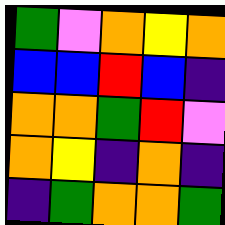[["green", "violet", "orange", "yellow", "orange"], ["blue", "blue", "red", "blue", "indigo"], ["orange", "orange", "green", "red", "violet"], ["orange", "yellow", "indigo", "orange", "indigo"], ["indigo", "green", "orange", "orange", "green"]]